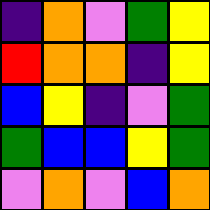[["indigo", "orange", "violet", "green", "yellow"], ["red", "orange", "orange", "indigo", "yellow"], ["blue", "yellow", "indigo", "violet", "green"], ["green", "blue", "blue", "yellow", "green"], ["violet", "orange", "violet", "blue", "orange"]]